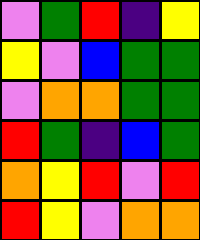[["violet", "green", "red", "indigo", "yellow"], ["yellow", "violet", "blue", "green", "green"], ["violet", "orange", "orange", "green", "green"], ["red", "green", "indigo", "blue", "green"], ["orange", "yellow", "red", "violet", "red"], ["red", "yellow", "violet", "orange", "orange"]]